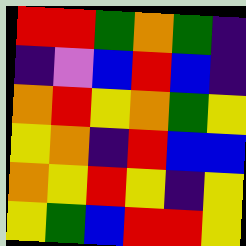[["red", "red", "green", "orange", "green", "indigo"], ["indigo", "violet", "blue", "red", "blue", "indigo"], ["orange", "red", "yellow", "orange", "green", "yellow"], ["yellow", "orange", "indigo", "red", "blue", "blue"], ["orange", "yellow", "red", "yellow", "indigo", "yellow"], ["yellow", "green", "blue", "red", "red", "yellow"]]